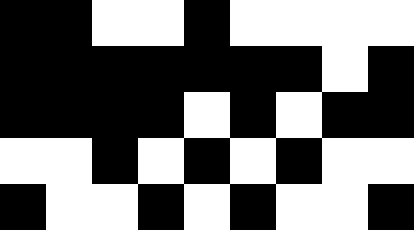[["black", "black", "white", "white", "black", "white", "white", "white", "white"], ["black", "black", "black", "black", "black", "black", "black", "white", "black"], ["black", "black", "black", "black", "white", "black", "white", "black", "black"], ["white", "white", "black", "white", "black", "white", "black", "white", "white"], ["black", "white", "white", "black", "white", "black", "white", "white", "black"]]